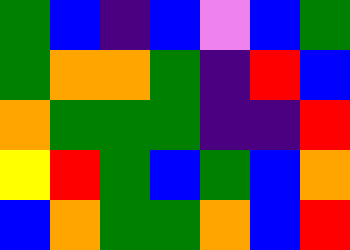[["green", "blue", "indigo", "blue", "violet", "blue", "green"], ["green", "orange", "orange", "green", "indigo", "red", "blue"], ["orange", "green", "green", "green", "indigo", "indigo", "red"], ["yellow", "red", "green", "blue", "green", "blue", "orange"], ["blue", "orange", "green", "green", "orange", "blue", "red"]]